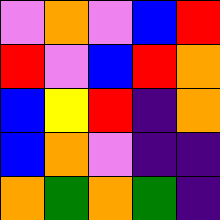[["violet", "orange", "violet", "blue", "red"], ["red", "violet", "blue", "red", "orange"], ["blue", "yellow", "red", "indigo", "orange"], ["blue", "orange", "violet", "indigo", "indigo"], ["orange", "green", "orange", "green", "indigo"]]